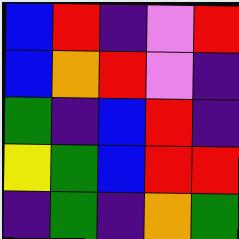[["blue", "red", "indigo", "violet", "red"], ["blue", "orange", "red", "violet", "indigo"], ["green", "indigo", "blue", "red", "indigo"], ["yellow", "green", "blue", "red", "red"], ["indigo", "green", "indigo", "orange", "green"]]